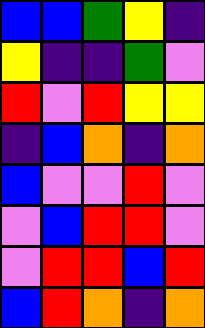[["blue", "blue", "green", "yellow", "indigo"], ["yellow", "indigo", "indigo", "green", "violet"], ["red", "violet", "red", "yellow", "yellow"], ["indigo", "blue", "orange", "indigo", "orange"], ["blue", "violet", "violet", "red", "violet"], ["violet", "blue", "red", "red", "violet"], ["violet", "red", "red", "blue", "red"], ["blue", "red", "orange", "indigo", "orange"]]